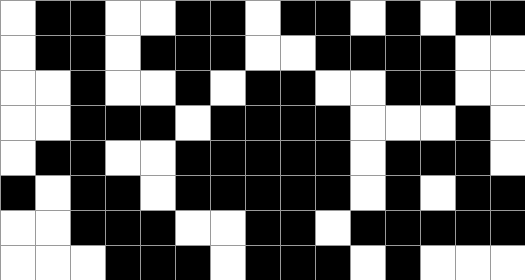[["white", "black", "black", "white", "white", "black", "black", "white", "black", "black", "white", "black", "white", "black", "black"], ["white", "black", "black", "white", "black", "black", "black", "white", "white", "black", "black", "black", "black", "white", "white"], ["white", "white", "black", "white", "white", "black", "white", "black", "black", "white", "white", "black", "black", "white", "white"], ["white", "white", "black", "black", "black", "white", "black", "black", "black", "black", "white", "white", "white", "black", "white"], ["white", "black", "black", "white", "white", "black", "black", "black", "black", "black", "white", "black", "black", "black", "white"], ["black", "white", "black", "black", "white", "black", "black", "black", "black", "black", "white", "black", "white", "black", "black"], ["white", "white", "black", "black", "black", "white", "white", "black", "black", "white", "black", "black", "black", "black", "black"], ["white", "white", "white", "black", "black", "black", "white", "black", "black", "black", "white", "black", "white", "white", "white"]]